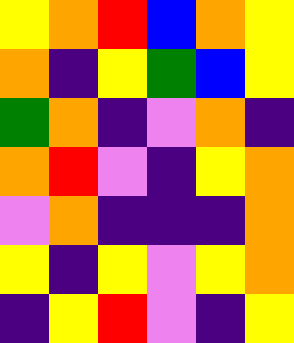[["yellow", "orange", "red", "blue", "orange", "yellow"], ["orange", "indigo", "yellow", "green", "blue", "yellow"], ["green", "orange", "indigo", "violet", "orange", "indigo"], ["orange", "red", "violet", "indigo", "yellow", "orange"], ["violet", "orange", "indigo", "indigo", "indigo", "orange"], ["yellow", "indigo", "yellow", "violet", "yellow", "orange"], ["indigo", "yellow", "red", "violet", "indigo", "yellow"]]